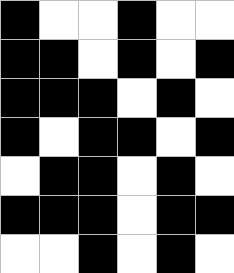[["black", "white", "white", "black", "white", "white"], ["black", "black", "white", "black", "white", "black"], ["black", "black", "black", "white", "black", "white"], ["black", "white", "black", "black", "white", "black"], ["white", "black", "black", "white", "black", "white"], ["black", "black", "black", "white", "black", "black"], ["white", "white", "black", "white", "black", "white"]]